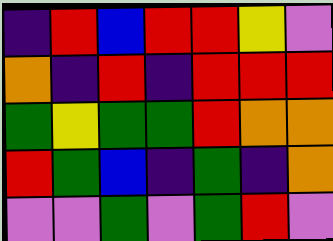[["indigo", "red", "blue", "red", "red", "yellow", "violet"], ["orange", "indigo", "red", "indigo", "red", "red", "red"], ["green", "yellow", "green", "green", "red", "orange", "orange"], ["red", "green", "blue", "indigo", "green", "indigo", "orange"], ["violet", "violet", "green", "violet", "green", "red", "violet"]]